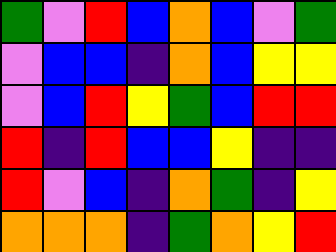[["green", "violet", "red", "blue", "orange", "blue", "violet", "green"], ["violet", "blue", "blue", "indigo", "orange", "blue", "yellow", "yellow"], ["violet", "blue", "red", "yellow", "green", "blue", "red", "red"], ["red", "indigo", "red", "blue", "blue", "yellow", "indigo", "indigo"], ["red", "violet", "blue", "indigo", "orange", "green", "indigo", "yellow"], ["orange", "orange", "orange", "indigo", "green", "orange", "yellow", "red"]]